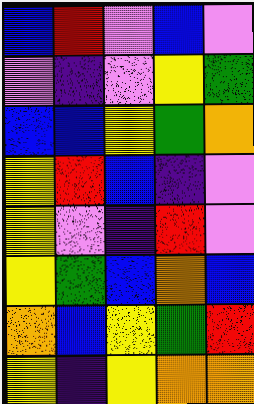[["blue", "red", "violet", "blue", "violet"], ["violet", "indigo", "violet", "yellow", "green"], ["blue", "blue", "yellow", "green", "orange"], ["yellow", "red", "blue", "indigo", "violet"], ["yellow", "violet", "indigo", "red", "violet"], ["yellow", "green", "blue", "orange", "blue"], ["orange", "blue", "yellow", "green", "red"], ["yellow", "indigo", "yellow", "orange", "orange"]]